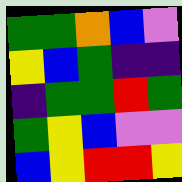[["green", "green", "orange", "blue", "violet"], ["yellow", "blue", "green", "indigo", "indigo"], ["indigo", "green", "green", "red", "green"], ["green", "yellow", "blue", "violet", "violet"], ["blue", "yellow", "red", "red", "yellow"]]